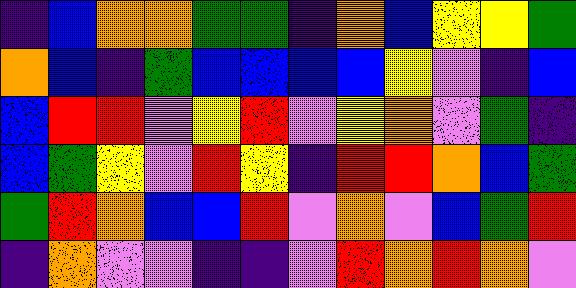[["indigo", "blue", "orange", "orange", "green", "green", "indigo", "orange", "blue", "yellow", "yellow", "green"], ["orange", "blue", "indigo", "green", "blue", "blue", "blue", "blue", "yellow", "violet", "indigo", "blue"], ["blue", "red", "red", "violet", "yellow", "red", "violet", "yellow", "orange", "violet", "green", "indigo"], ["blue", "green", "yellow", "violet", "red", "yellow", "indigo", "red", "red", "orange", "blue", "green"], ["green", "red", "orange", "blue", "blue", "red", "violet", "orange", "violet", "blue", "green", "red"], ["indigo", "orange", "violet", "violet", "indigo", "indigo", "violet", "red", "orange", "red", "orange", "violet"]]